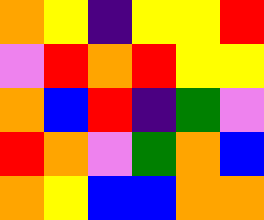[["orange", "yellow", "indigo", "yellow", "yellow", "red"], ["violet", "red", "orange", "red", "yellow", "yellow"], ["orange", "blue", "red", "indigo", "green", "violet"], ["red", "orange", "violet", "green", "orange", "blue"], ["orange", "yellow", "blue", "blue", "orange", "orange"]]